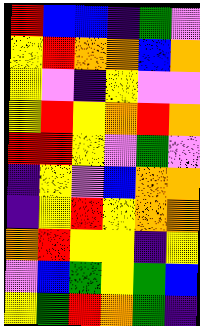[["red", "blue", "blue", "indigo", "green", "violet"], ["yellow", "red", "orange", "orange", "blue", "orange"], ["yellow", "violet", "indigo", "yellow", "violet", "violet"], ["yellow", "red", "yellow", "orange", "red", "orange"], ["red", "red", "yellow", "violet", "green", "violet"], ["indigo", "yellow", "violet", "blue", "orange", "orange"], ["indigo", "yellow", "red", "yellow", "orange", "orange"], ["orange", "red", "yellow", "yellow", "indigo", "yellow"], ["violet", "blue", "green", "yellow", "green", "blue"], ["yellow", "green", "red", "orange", "green", "indigo"]]